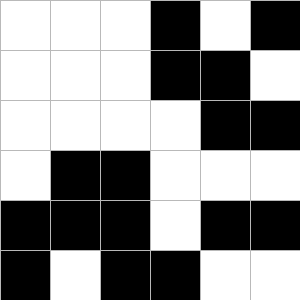[["white", "white", "white", "black", "white", "black"], ["white", "white", "white", "black", "black", "white"], ["white", "white", "white", "white", "black", "black"], ["white", "black", "black", "white", "white", "white"], ["black", "black", "black", "white", "black", "black"], ["black", "white", "black", "black", "white", "white"]]